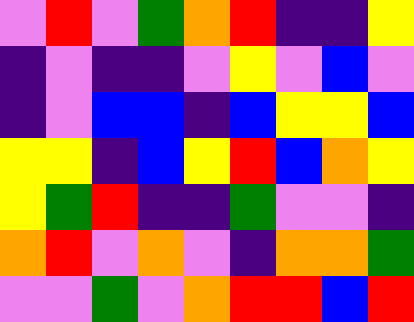[["violet", "red", "violet", "green", "orange", "red", "indigo", "indigo", "yellow"], ["indigo", "violet", "indigo", "indigo", "violet", "yellow", "violet", "blue", "violet"], ["indigo", "violet", "blue", "blue", "indigo", "blue", "yellow", "yellow", "blue"], ["yellow", "yellow", "indigo", "blue", "yellow", "red", "blue", "orange", "yellow"], ["yellow", "green", "red", "indigo", "indigo", "green", "violet", "violet", "indigo"], ["orange", "red", "violet", "orange", "violet", "indigo", "orange", "orange", "green"], ["violet", "violet", "green", "violet", "orange", "red", "red", "blue", "red"]]